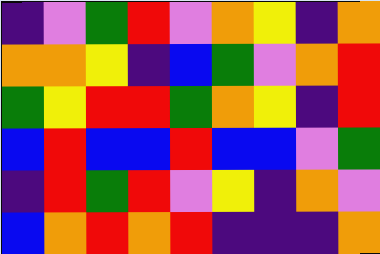[["indigo", "violet", "green", "red", "violet", "orange", "yellow", "indigo", "orange"], ["orange", "orange", "yellow", "indigo", "blue", "green", "violet", "orange", "red"], ["green", "yellow", "red", "red", "green", "orange", "yellow", "indigo", "red"], ["blue", "red", "blue", "blue", "red", "blue", "blue", "violet", "green"], ["indigo", "red", "green", "red", "violet", "yellow", "indigo", "orange", "violet"], ["blue", "orange", "red", "orange", "red", "indigo", "indigo", "indigo", "orange"]]